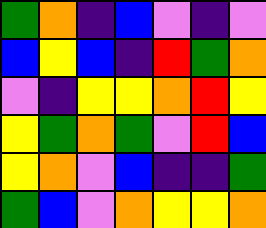[["green", "orange", "indigo", "blue", "violet", "indigo", "violet"], ["blue", "yellow", "blue", "indigo", "red", "green", "orange"], ["violet", "indigo", "yellow", "yellow", "orange", "red", "yellow"], ["yellow", "green", "orange", "green", "violet", "red", "blue"], ["yellow", "orange", "violet", "blue", "indigo", "indigo", "green"], ["green", "blue", "violet", "orange", "yellow", "yellow", "orange"]]